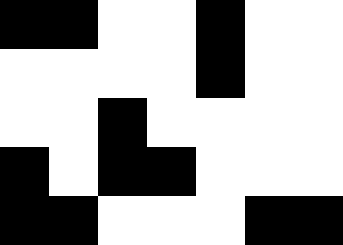[["black", "black", "white", "white", "black", "white", "white"], ["white", "white", "white", "white", "black", "white", "white"], ["white", "white", "black", "white", "white", "white", "white"], ["black", "white", "black", "black", "white", "white", "white"], ["black", "black", "white", "white", "white", "black", "black"]]